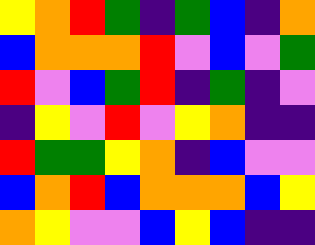[["yellow", "orange", "red", "green", "indigo", "green", "blue", "indigo", "orange"], ["blue", "orange", "orange", "orange", "red", "violet", "blue", "violet", "green"], ["red", "violet", "blue", "green", "red", "indigo", "green", "indigo", "violet"], ["indigo", "yellow", "violet", "red", "violet", "yellow", "orange", "indigo", "indigo"], ["red", "green", "green", "yellow", "orange", "indigo", "blue", "violet", "violet"], ["blue", "orange", "red", "blue", "orange", "orange", "orange", "blue", "yellow"], ["orange", "yellow", "violet", "violet", "blue", "yellow", "blue", "indigo", "indigo"]]